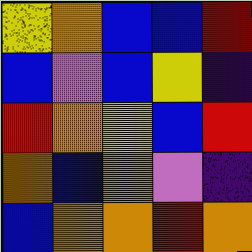[["yellow", "orange", "blue", "blue", "red"], ["blue", "violet", "blue", "yellow", "indigo"], ["red", "orange", "yellow", "blue", "red"], ["orange", "blue", "orange", "violet", "indigo"], ["blue", "orange", "orange", "red", "orange"]]